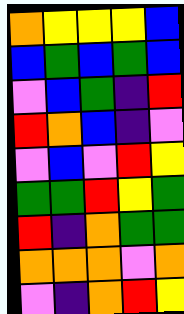[["orange", "yellow", "yellow", "yellow", "blue"], ["blue", "green", "blue", "green", "blue"], ["violet", "blue", "green", "indigo", "red"], ["red", "orange", "blue", "indigo", "violet"], ["violet", "blue", "violet", "red", "yellow"], ["green", "green", "red", "yellow", "green"], ["red", "indigo", "orange", "green", "green"], ["orange", "orange", "orange", "violet", "orange"], ["violet", "indigo", "orange", "red", "yellow"]]